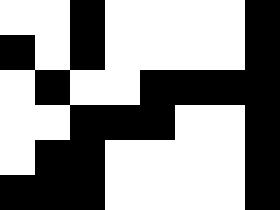[["white", "white", "black", "white", "white", "white", "white", "black"], ["black", "white", "black", "white", "white", "white", "white", "black"], ["white", "black", "white", "white", "black", "black", "black", "black"], ["white", "white", "black", "black", "black", "white", "white", "black"], ["white", "black", "black", "white", "white", "white", "white", "black"], ["black", "black", "black", "white", "white", "white", "white", "black"]]